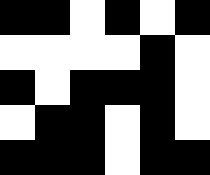[["black", "black", "white", "black", "white", "black"], ["white", "white", "white", "white", "black", "white"], ["black", "white", "black", "black", "black", "white"], ["white", "black", "black", "white", "black", "white"], ["black", "black", "black", "white", "black", "black"]]